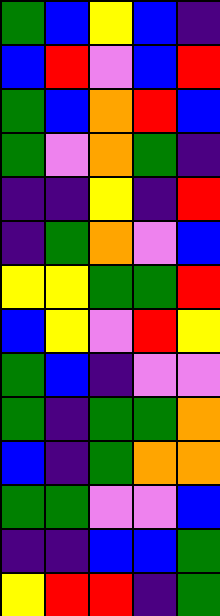[["green", "blue", "yellow", "blue", "indigo"], ["blue", "red", "violet", "blue", "red"], ["green", "blue", "orange", "red", "blue"], ["green", "violet", "orange", "green", "indigo"], ["indigo", "indigo", "yellow", "indigo", "red"], ["indigo", "green", "orange", "violet", "blue"], ["yellow", "yellow", "green", "green", "red"], ["blue", "yellow", "violet", "red", "yellow"], ["green", "blue", "indigo", "violet", "violet"], ["green", "indigo", "green", "green", "orange"], ["blue", "indigo", "green", "orange", "orange"], ["green", "green", "violet", "violet", "blue"], ["indigo", "indigo", "blue", "blue", "green"], ["yellow", "red", "red", "indigo", "green"]]